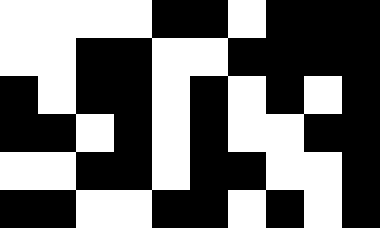[["white", "white", "white", "white", "black", "black", "white", "black", "black", "black"], ["white", "white", "black", "black", "white", "white", "black", "black", "black", "black"], ["black", "white", "black", "black", "white", "black", "white", "black", "white", "black"], ["black", "black", "white", "black", "white", "black", "white", "white", "black", "black"], ["white", "white", "black", "black", "white", "black", "black", "white", "white", "black"], ["black", "black", "white", "white", "black", "black", "white", "black", "white", "black"]]